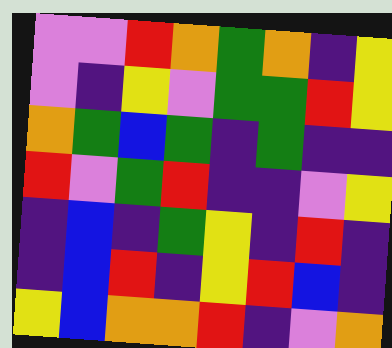[["violet", "violet", "red", "orange", "green", "orange", "indigo", "yellow"], ["violet", "indigo", "yellow", "violet", "green", "green", "red", "yellow"], ["orange", "green", "blue", "green", "indigo", "green", "indigo", "indigo"], ["red", "violet", "green", "red", "indigo", "indigo", "violet", "yellow"], ["indigo", "blue", "indigo", "green", "yellow", "indigo", "red", "indigo"], ["indigo", "blue", "red", "indigo", "yellow", "red", "blue", "indigo"], ["yellow", "blue", "orange", "orange", "red", "indigo", "violet", "orange"]]